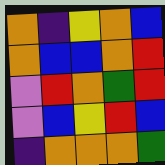[["orange", "indigo", "yellow", "orange", "blue"], ["orange", "blue", "blue", "orange", "red"], ["violet", "red", "orange", "green", "red"], ["violet", "blue", "yellow", "red", "blue"], ["indigo", "orange", "orange", "orange", "green"]]